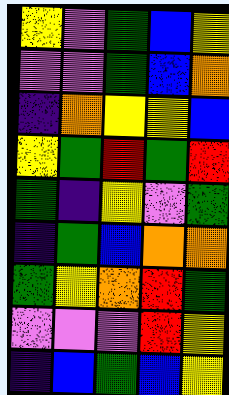[["yellow", "violet", "green", "blue", "yellow"], ["violet", "violet", "green", "blue", "orange"], ["indigo", "orange", "yellow", "yellow", "blue"], ["yellow", "green", "red", "green", "red"], ["green", "indigo", "yellow", "violet", "green"], ["indigo", "green", "blue", "orange", "orange"], ["green", "yellow", "orange", "red", "green"], ["violet", "violet", "violet", "red", "yellow"], ["indigo", "blue", "green", "blue", "yellow"]]